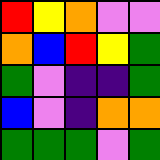[["red", "yellow", "orange", "violet", "violet"], ["orange", "blue", "red", "yellow", "green"], ["green", "violet", "indigo", "indigo", "green"], ["blue", "violet", "indigo", "orange", "orange"], ["green", "green", "green", "violet", "green"]]